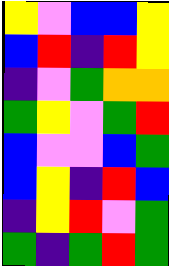[["yellow", "violet", "blue", "blue", "yellow"], ["blue", "red", "indigo", "red", "yellow"], ["indigo", "violet", "green", "orange", "orange"], ["green", "yellow", "violet", "green", "red"], ["blue", "violet", "violet", "blue", "green"], ["blue", "yellow", "indigo", "red", "blue"], ["indigo", "yellow", "red", "violet", "green"], ["green", "indigo", "green", "red", "green"]]